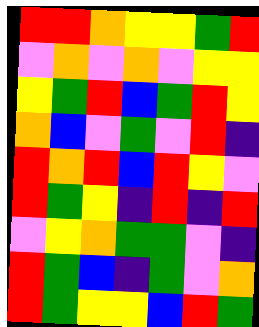[["red", "red", "orange", "yellow", "yellow", "green", "red"], ["violet", "orange", "violet", "orange", "violet", "yellow", "yellow"], ["yellow", "green", "red", "blue", "green", "red", "yellow"], ["orange", "blue", "violet", "green", "violet", "red", "indigo"], ["red", "orange", "red", "blue", "red", "yellow", "violet"], ["red", "green", "yellow", "indigo", "red", "indigo", "red"], ["violet", "yellow", "orange", "green", "green", "violet", "indigo"], ["red", "green", "blue", "indigo", "green", "violet", "orange"], ["red", "green", "yellow", "yellow", "blue", "red", "green"]]